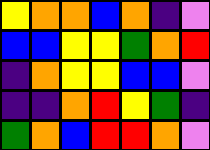[["yellow", "orange", "orange", "blue", "orange", "indigo", "violet"], ["blue", "blue", "yellow", "yellow", "green", "orange", "red"], ["indigo", "orange", "yellow", "yellow", "blue", "blue", "violet"], ["indigo", "indigo", "orange", "red", "yellow", "green", "indigo"], ["green", "orange", "blue", "red", "red", "orange", "violet"]]